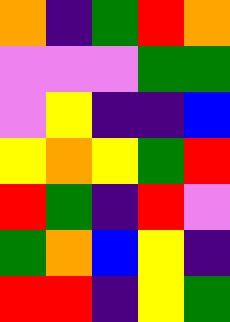[["orange", "indigo", "green", "red", "orange"], ["violet", "violet", "violet", "green", "green"], ["violet", "yellow", "indigo", "indigo", "blue"], ["yellow", "orange", "yellow", "green", "red"], ["red", "green", "indigo", "red", "violet"], ["green", "orange", "blue", "yellow", "indigo"], ["red", "red", "indigo", "yellow", "green"]]